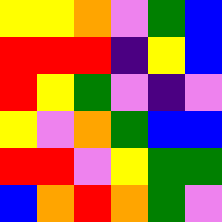[["yellow", "yellow", "orange", "violet", "green", "blue"], ["red", "red", "red", "indigo", "yellow", "blue"], ["red", "yellow", "green", "violet", "indigo", "violet"], ["yellow", "violet", "orange", "green", "blue", "blue"], ["red", "red", "violet", "yellow", "green", "green"], ["blue", "orange", "red", "orange", "green", "violet"]]